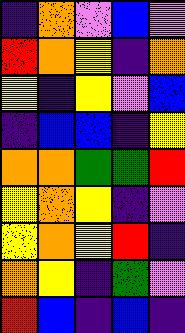[["indigo", "orange", "violet", "blue", "violet"], ["red", "orange", "yellow", "indigo", "orange"], ["yellow", "indigo", "yellow", "violet", "blue"], ["indigo", "blue", "blue", "indigo", "yellow"], ["orange", "orange", "green", "green", "red"], ["yellow", "orange", "yellow", "indigo", "violet"], ["yellow", "orange", "yellow", "red", "indigo"], ["orange", "yellow", "indigo", "green", "violet"], ["red", "blue", "indigo", "blue", "indigo"]]